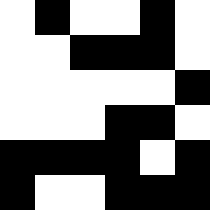[["white", "black", "white", "white", "black", "white"], ["white", "white", "black", "black", "black", "white"], ["white", "white", "white", "white", "white", "black"], ["white", "white", "white", "black", "black", "white"], ["black", "black", "black", "black", "white", "black"], ["black", "white", "white", "black", "black", "black"]]